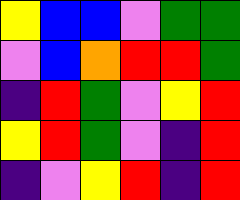[["yellow", "blue", "blue", "violet", "green", "green"], ["violet", "blue", "orange", "red", "red", "green"], ["indigo", "red", "green", "violet", "yellow", "red"], ["yellow", "red", "green", "violet", "indigo", "red"], ["indigo", "violet", "yellow", "red", "indigo", "red"]]